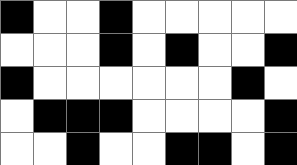[["black", "white", "white", "black", "white", "white", "white", "white", "white"], ["white", "white", "white", "black", "white", "black", "white", "white", "black"], ["black", "white", "white", "white", "white", "white", "white", "black", "white"], ["white", "black", "black", "black", "white", "white", "white", "white", "black"], ["white", "white", "black", "white", "white", "black", "black", "white", "black"]]